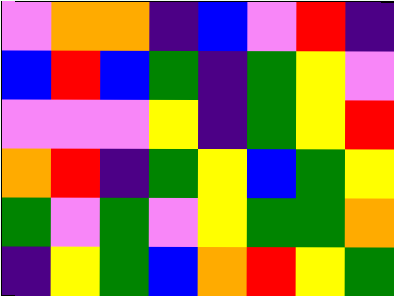[["violet", "orange", "orange", "indigo", "blue", "violet", "red", "indigo"], ["blue", "red", "blue", "green", "indigo", "green", "yellow", "violet"], ["violet", "violet", "violet", "yellow", "indigo", "green", "yellow", "red"], ["orange", "red", "indigo", "green", "yellow", "blue", "green", "yellow"], ["green", "violet", "green", "violet", "yellow", "green", "green", "orange"], ["indigo", "yellow", "green", "blue", "orange", "red", "yellow", "green"]]